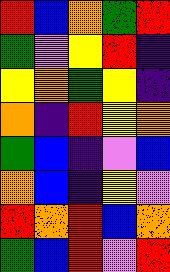[["red", "blue", "orange", "green", "red"], ["green", "violet", "yellow", "red", "indigo"], ["yellow", "orange", "green", "yellow", "indigo"], ["orange", "indigo", "red", "yellow", "orange"], ["green", "blue", "indigo", "violet", "blue"], ["orange", "blue", "indigo", "yellow", "violet"], ["red", "orange", "red", "blue", "orange"], ["green", "blue", "red", "violet", "red"]]